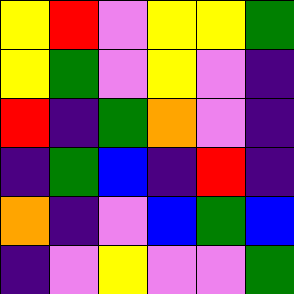[["yellow", "red", "violet", "yellow", "yellow", "green"], ["yellow", "green", "violet", "yellow", "violet", "indigo"], ["red", "indigo", "green", "orange", "violet", "indigo"], ["indigo", "green", "blue", "indigo", "red", "indigo"], ["orange", "indigo", "violet", "blue", "green", "blue"], ["indigo", "violet", "yellow", "violet", "violet", "green"]]